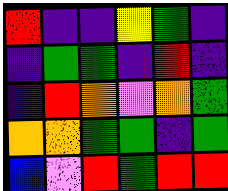[["red", "indigo", "indigo", "yellow", "green", "indigo"], ["indigo", "green", "green", "indigo", "red", "indigo"], ["indigo", "red", "orange", "violet", "orange", "green"], ["orange", "orange", "green", "green", "indigo", "green"], ["blue", "violet", "red", "green", "red", "red"]]